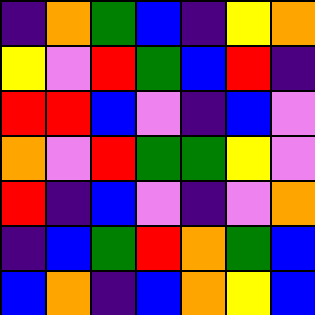[["indigo", "orange", "green", "blue", "indigo", "yellow", "orange"], ["yellow", "violet", "red", "green", "blue", "red", "indigo"], ["red", "red", "blue", "violet", "indigo", "blue", "violet"], ["orange", "violet", "red", "green", "green", "yellow", "violet"], ["red", "indigo", "blue", "violet", "indigo", "violet", "orange"], ["indigo", "blue", "green", "red", "orange", "green", "blue"], ["blue", "orange", "indigo", "blue", "orange", "yellow", "blue"]]